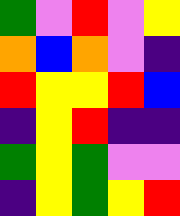[["green", "violet", "red", "violet", "yellow"], ["orange", "blue", "orange", "violet", "indigo"], ["red", "yellow", "yellow", "red", "blue"], ["indigo", "yellow", "red", "indigo", "indigo"], ["green", "yellow", "green", "violet", "violet"], ["indigo", "yellow", "green", "yellow", "red"]]